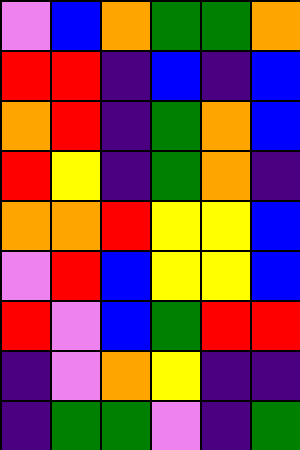[["violet", "blue", "orange", "green", "green", "orange"], ["red", "red", "indigo", "blue", "indigo", "blue"], ["orange", "red", "indigo", "green", "orange", "blue"], ["red", "yellow", "indigo", "green", "orange", "indigo"], ["orange", "orange", "red", "yellow", "yellow", "blue"], ["violet", "red", "blue", "yellow", "yellow", "blue"], ["red", "violet", "blue", "green", "red", "red"], ["indigo", "violet", "orange", "yellow", "indigo", "indigo"], ["indigo", "green", "green", "violet", "indigo", "green"]]